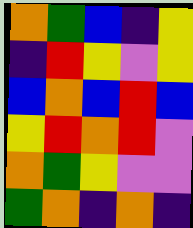[["orange", "green", "blue", "indigo", "yellow"], ["indigo", "red", "yellow", "violet", "yellow"], ["blue", "orange", "blue", "red", "blue"], ["yellow", "red", "orange", "red", "violet"], ["orange", "green", "yellow", "violet", "violet"], ["green", "orange", "indigo", "orange", "indigo"]]